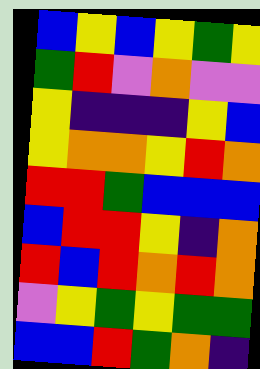[["blue", "yellow", "blue", "yellow", "green", "yellow"], ["green", "red", "violet", "orange", "violet", "violet"], ["yellow", "indigo", "indigo", "indigo", "yellow", "blue"], ["yellow", "orange", "orange", "yellow", "red", "orange"], ["red", "red", "green", "blue", "blue", "blue"], ["blue", "red", "red", "yellow", "indigo", "orange"], ["red", "blue", "red", "orange", "red", "orange"], ["violet", "yellow", "green", "yellow", "green", "green"], ["blue", "blue", "red", "green", "orange", "indigo"]]